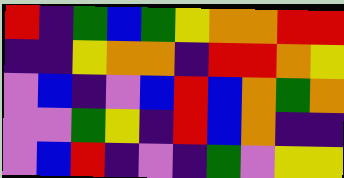[["red", "indigo", "green", "blue", "green", "yellow", "orange", "orange", "red", "red"], ["indigo", "indigo", "yellow", "orange", "orange", "indigo", "red", "red", "orange", "yellow"], ["violet", "blue", "indigo", "violet", "blue", "red", "blue", "orange", "green", "orange"], ["violet", "violet", "green", "yellow", "indigo", "red", "blue", "orange", "indigo", "indigo"], ["violet", "blue", "red", "indigo", "violet", "indigo", "green", "violet", "yellow", "yellow"]]